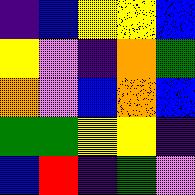[["indigo", "blue", "yellow", "yellow", "blue"], ["yellow", "violet", "indigo", "orange", "green"], ["orange", "violet", "blue", "orange", "blue"], ["green", "green", "yellow", "yellow", "indigo"], ["blue", "red", "indigo", "green", "violet"]]